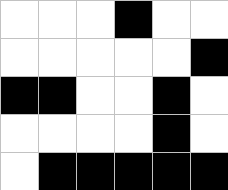[["white", "white", "white", "black", "white", "white"], ["white", "white", "white", "white", "white", "black"], ["black", "black", "white", "white", "black", "white"], ["white", "white", "white", "white", "black", "white"], ["white", "black", "black", "black", "black", "black"]]